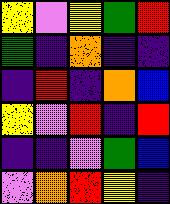[["yellow", "violet", "yellow", "green", "red"], ["green", "indigo", "orange", "indigo", "indigo"], ["indigo", "red", "indigo", "orange", "blue"], ["yellow", "violet", "red", "indigo", "red"], ["indigo", "indigo", "violet", "green", "blue"], ["violet", "orange", "red", "yellow", "indigo"]]